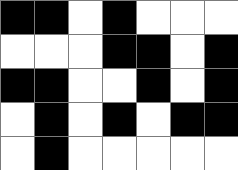[["black", "black", "white", "black", "white", "white", "white"], ["white", "white", "white", "black", "black", "white", "black"], ["black", "black", "white", "white", "black", "white", "black"], ["white", "black", "white", "black", "white", "black", "black"], ["white", "black", "white", "white", "white", "white", "white"]]